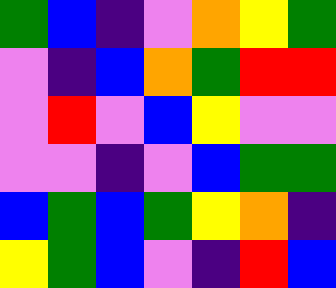[["green", "blue", "indigo", "violet", "orange", "yellow", "green"], ["violet", "indigo", "blue", "orange", "green", "red", "red"], ["violet", "red", "violet", "blue", "yellow", "violet", "violet"], ["violet", "violet", "indigo", "violet", "blue", "green", "green"], ["blue", "green", "blue", "green", "yellow", "orange", "indigo"], ["yellow", "green", "blue", "violet", "indigo", "red", "blue"]]